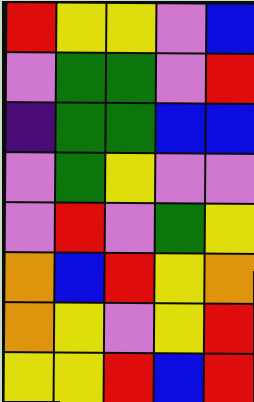[["red", "yellow", "yellow", "violet", "blue"], ["violet", "green", "green", "violet", "red"], ["indigo", "green", "green", "blue", "blue"], ["violet", "green", "yellow", "violet", "violet"], ["violet", "red", "violet", "green", "yellow"], ["orange", "blue", "red", "yellow", "orange"], ["orange", "yellow", "violet", "yellow", "red"], ["yellow", "yellow", "red", "blue", "red"]]